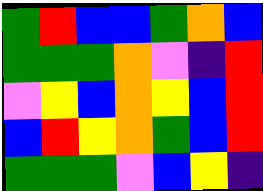[["green", "red", "blue", "blue", "green", "orange", "blue"], ["green", "green", "green", "orange", "violet", "indigo", "red"], ["violet", "yellow", "blue", "orange", "yellow", "blue", "red"], ["blue", "red", "yellow", "orange", "green", "blue", "red"], ["green", "green", "green", "violet", "blue", "yellow", "indigo"]]